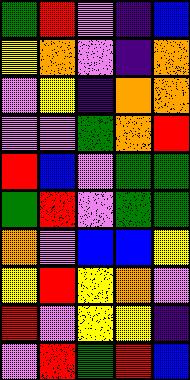[["green", "red", "violet", "indigo", "blue"], ["yellow", "orange", "violet", "indigo", "orange"], ["violet", "yellow", "indigo", "orange", "orange"], ["violet", "violet", "green", "orange", "red"], ["red", "blue", "violet", "green", "green"], ["green", "red", "violet", "green", "green"], ["orange", "violet", "blue", "blue", "yellow"], ["yellow", "red", "yellow", "orange", "violet"], ["red", "violet", "yellow", "yellow", "indigo"], ["violet", "red", "green", "red", "blue"]]